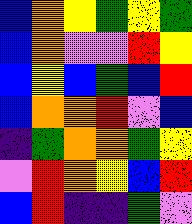[["blue", "orange", "yellow", "green", "yellow", "green"], ["blue", "orange", "violet", "violet", "red", "yellow"], ["blue", "yellow", "blue", "green", "blue", "red"], ["blue", "orange", "orange", "red", "violet", "blue"], ["indigo", "green", "orange", "orange", "green", "yellow"], ["violet", "red", "orange", "yellow", "blue", "red"], ["blue", "red", "indigo", "indigo", "green", "violet"]]